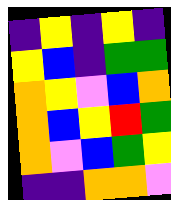[["indigo", "yellow", "indigo", "yellow", "indigo"], ["yellow", "blue", "indigo", "green", "green"], ["orange", "yellow", "violet", "blue", "orange"], ["orange", "blue", "yellow", "red", "green"], ["orange", "violet", "blue", "green", "yellow"], ["indigo", "indigo", "orange", "orange", "violet"]]